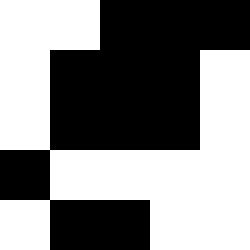[["white", "white", "black", "black", "black"], ["white", "black", "black", "black", "white"], ["white", "black", "black", "black", "white"], ["black", "white", "white", "white", "white"], ["white", "black", "black", "white", "white"]]